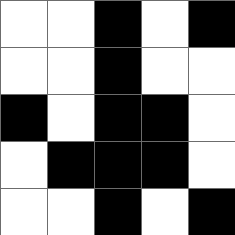[["white", "white", "black", "white", "black"], ["white", "white", "black", "white", "white"], ["black", "white", "black", "black", "white"], ["white", "black", "black", "black", "white"], ["white", "white", "black", "white", "black"]]